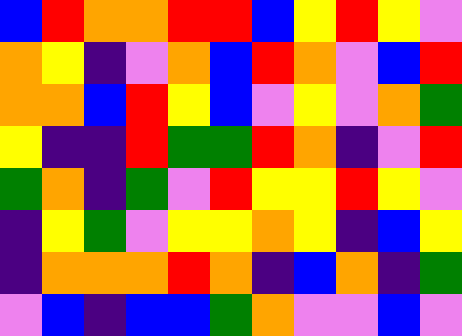[["blue", "red", "orange", "orange", "red", "red", "blue", "yellow", "red", "yellow", "violet"], ["orange", "yellow", "indigo", "violet", "orange", "blue", "red", "orange", "violet", "blue", "red"], ["orange", "orange", "blue", "red", "yellow", "blue", "violet", "yellow", "violet", "orange", "green"], ["yellow", "indigo", "indigo", "red", "green", "green", "red", "orange", "indigo", "violet", "red"], ["green", "orange", "indigo", "green", "violet", "red", "yellow", "yellow", "red", "yellow", "violet"], ["indigo", "yellow", "green", "violet", "yellow", "yellow", "orange", "yellow", "indigo", "blue", "yellow"], ["indigo", "orange", "orange", "orange", "red", "orange", "indigo", "blue", "orange", "indigo", "green"], ["violet", "blue", "indigo", "blue", "blue", "green", "orange", "violet", "violet", "blue", "violet"]]